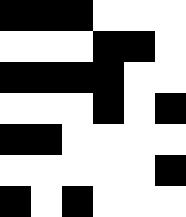[["black", "black", "black", "white", "white", "white"], ["white", "white", "white", "black", "black", "white"], ["black", "black", "black", "black", "white", "white"], ["white", "white", "white", "black", "white", "black"], ["black", "black", "white", "white", "white", "white"], ["white", "white", "white", "white", "white", "black"], ["black", "white", "black", "white", "white", "white"]]